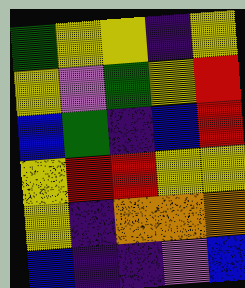[["green", "yellow", "yellow", "indigo", "yellow"], ["yellow", "violet", "green", "yellow", "red"], ["blue", "green", "indigo", "blue", "red"], ["yellow", "red", "red", "yellow", "yellow"], ["yellow", "indigo", "orange", "orange", "orange"], ["blue", "indigo", "indigo", "violet", "blue"]]